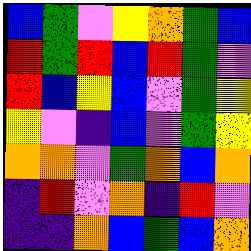[["blue", "green", "violet", "yellow", "orange", "green", "blue"], ["red", "green", "red", "blue", "red", "green", "violet"], ["red", "blue", "yellow", "blue", "violet", "green", "yellow"], ["yellow", "violet", "indigo", "blue", "violet", "green", "yellow"], ["orange", "orange", "violet", "green", "orange", "blue", "orange"], ["indigo", "red", "violet", "orange", "indigo", "red", "violet"], ["indigo", "indigo", "orange", "blue", "green", "blue", "orange"]]